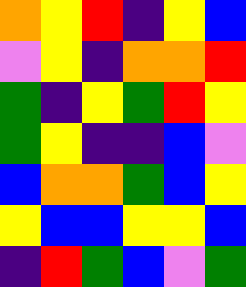[["orange", "yellow", "red", "indigo", "yellow", "blue"], ["violet", "yellow", "indigo", "orange", "orange", "red"], ["green", "indigo", "yellow", "green", "red", "yellow"], ["green", "yellow", "indigo", "indigo", "blue", "violet"], ["blue", "orange", "orange", "green", "blue", "yellow"], ["yellow", "blue", "blue", "yellow", "yellow", "blue"], ["indigo", "red", "green", "blue", "violet", "green"]]